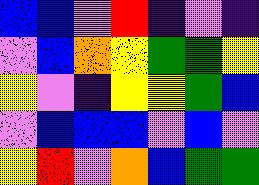[["blue", "blue", "violet", "red", "indigo", "violet", "indigo"], ["violet", "blue", "orange", "yellow", "green", "green", "yellow"], ["yellow", "violet", "indigo", "yellow", "yellow", "green", "blue"], ["violet", "blue", "blue", "blue", "violet", "blue", "violet"], ["yellow", "red", "violet", "orange", "blue", "green", "green"]]